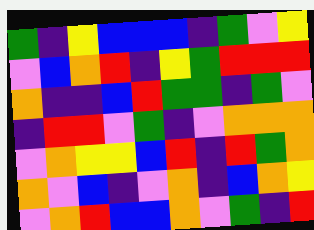[["green", "indigo", "yellow", "blue", "blue", "blue", "indigo", "green", "violet", "yellow"], ["violet", "blue", "orange", "red", "indigo", "yellow", "green", "red", "red", "red"], ["orange", "indigo", "indigo", "blue", "red", "green", "green", "indigo", "green", "violet"], ["indigo", "red", "red", "violet", "green", "indigo", "violet", "orange", "orange", "orange"], ["violet", "orange", "yellow", "yellow", "blue", "red", "indigo", "red", "green", "orange"], ["orange", "violet", "blue", "indigo", "violet", "orange", "indigo", "blue", "orange", "yellow"], ["violet", "orange", "red", "blue", "blue", "orange", "violet", "green", "indigo", "red"]]